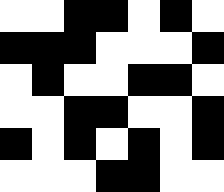[["white", "white", "black", "black", "white", "black", "white"], ["black", "black", "black", "white", "white", "white", "black"], ["white", "black", "white", "white", "black", "black", "white"], ["white", "white", "black", "black", "white", "white", "black"], ["black", "white", "black", "white", "black", "white", "black"], ["white", "white", "white", "black", "black", "white", "white"]]